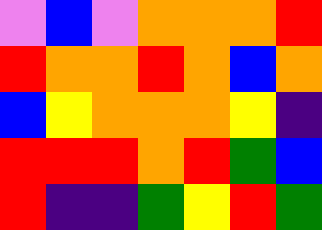[["violet", "blue", "violet", "orange", "orange", "orange", "red"], ["red", "orange", "orange", "red", "orange", "blue", "orange"], ["blue", "yellow", "orange", "orange", "orange", "yellow", "indigo"], ["red", "red", "red", "orange", "red", "green", "blue"], ["red", "indigo", "indigo", "green", "yellow", "red", "green"]]